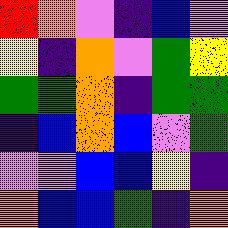[["red", "orange", "violet", "indigo", "blue", "violet"], ["yellow", "indigo", "orange", "violet", "green", "yellow"], ["green", "green", "orange", "indigo", "green", "green"], ["indigo", "blue", "orange", "blue", "violet", "green"], ["violet", "violet", "blue", "blue", "yellow", "indigo"], ["orange", "blue", "blue", "green", "indigo", "orange"]]